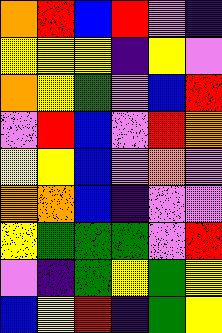[["orange", "red", "blue", "red", "violet", "indigo"], ["yellow", "yellow", "yellow", "indigo", "yellow", "violet"], ["orange", "yellow", "green", "violet", "blue", "red"], ["violet", "red", "blue", "violet", "red", "orange"], ["yellow", "yellow", "blue", "violet", "orange", "violet"], ["orange", "orange", "blue", "indigo", "violet", "violet"], ["yellow", "green", "green", "green", "violet", "red"], ["violet", "indigo", "green", "yellow", "green", "yellow"], ["blue", "yellow", "red", "indigo", "green", "yellow"]]